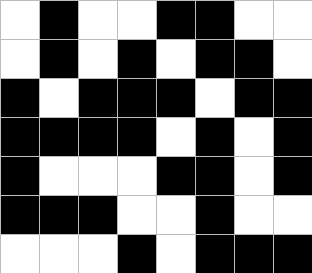[["white", "black", "white", "white", "black", "black", "white", "white"], ["white", "black", "white", "black", "white", "black", "black", "white"], ["black", "white", "black", "black", "black", "white", "black", "black"], ["black", "black", "black", "black", "white", "black", "white", "black"], ["black", "white", "white", "white", "black", "black", "white", "black"], ["black", "black", "black", "white", "white", "black", "white", "white"], ["white", "white", "white", "black", "white", "black", "black", "black"]]